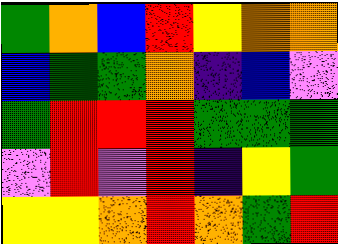[["green", "orange", "blue", "red", "yellow", "orange", "orange"], ["blue", "green", "green", "orange", "indigo", "blue", "violet"], ["green", "red", "red", "red", "green", "green", "green"], ["violet", "red", "violet", "red", "indigo", "yellow", "green"], ["yellow", "yellow", "orange", "red", "orange", "green", "red"]]